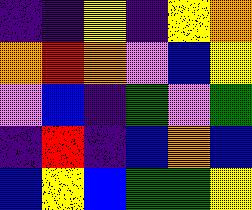[["indigo", "indigo", "yellow", "indigo", "yellow", "orange"], ["orange", "red", "orange", "violet", "blue", "yellow"], ["violet", "blue", "indigo", "green", "violet", "green"], ["indigo", "red", "indigo", "blue", "orange", "blue"], ["blue", "yellow", "blue", "green", "green", "yellow"]]